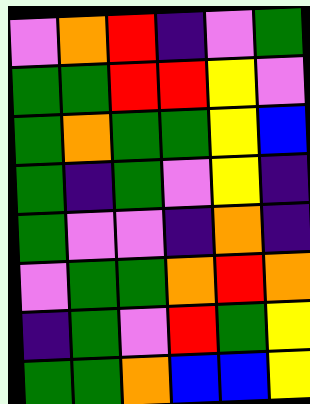[["violet", "orange", "red", "indigo", "violet", "green"], ["green", "green", "red", "red", "yellow", "violet"], ["green", "orange", "green", "green", "yellow", "blue"], ["green", "indigo", "green", "violet", "yellow", "indigo"], ["green", "violet", "violet", "indigo", "orange", "indigo"], ["violet", "green", "green", "orange", "red", "orange"], ["indigo", "green", "violet", "red", "green", "yellow"], ["green", "green", "orange", "blue", "blue", "yellow"]]